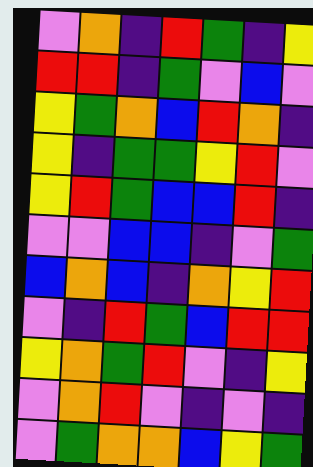[["violet", "orange", "indigo", "red", "green", "indigo", "yellow"], ["red", "red", "indigo", "green", "violet", "blue", "violet"], ["yellow", "green", "orange", "blue", "red", "orange", "indigo"], ["yellow", "indigo", "green", "green", "yellow", "red", "violet"], ["yellow", "red", "green", "blue", "blue", "red", "indigo"], ["violet", "violet", "blue", "blue", "indigo", "violet", "green"], ["blue", "orange", "blue", "indigo", "orange", "yellow", "red"], ["violet", "indigo", "red", "green", "blue", "red", "red"], ["yellow", "orange", "green", "red", "violet", "indigo", "yellow"], ["violet", "orange", "red", "violet", "indigo", "violet", "indigo"], ["violet", "green", "orange", "orange", "blue", "yellow", "green"]]